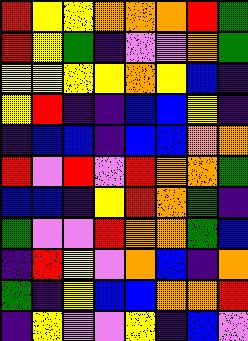[["red", "yellow", "yellow", "orange", "orange", "orange", "red", "green"], ["red", "yellow", "green", "indigo", "violet", "violet", "orange", "green"], ["yellow", "yellow", "yellow", "yellow", "orange", "yellow", "blue", "indigo"], ["yellow", "red", "indigo", "indigo", "blue", "blue", "yellow", "indigo"], ["indigo", "blue", "blue", "indigo", "blue", "blue", "orange", "orange"], ["red", "violet", "red", "violet", "red", "orange", "orange", "green"], ["blue", "blue", "indigo", "yellow", "red", "orange", "green", "indigo"], ["green", "violet", "violet", "red", "orange", "orange", "green", "blue"], ["indigo", "red", "yellow", "violet", "orange", "blue", "indigo", "orange"], ["green", "indigo", "yellow", "blue", "blue", "orange", "orange", "red"], ["indigo", "yellow", "violet", "violet", "yellow", "indigo", "blue", "violet"]]